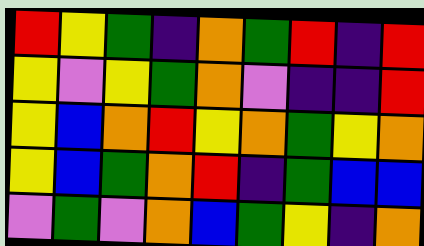[["red", "yellow", "green", "indigo", "orange", "green", "red", "indigo", "red"], ["yellow", "violet", "yellow", "green", "orange", "violet", "indigo", "indigo", "red"], ["yellow", "blue", "orange", "red", "yellow", "orange", "green", "yellow", "orange"], ["yellow", "blue", "green", "orange", "red", "indigo", "green", "blue", "blue"], ["violet", "green", "violet", "orange", "blue", "green", "yellow", "indigo", "orange"]]